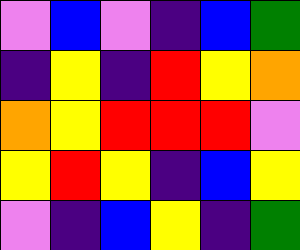[["violet", "blue", "violet", "indigo", "blue", "green"], ["indigo", "yellow", "indigo", "red", "yellow", "orange"], ["orange", "yellow", "red", "red", "red", "violet"], ["yellow", "red", "yellow", "indigo", "blue", "yellow"], ["violet", "indigo", "blue", "yellow", "indigo", "green"]]